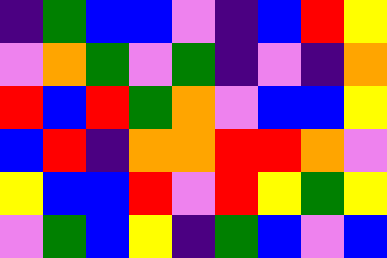[["indigo", "green", "blue", "blue", "violet", "indigo", "blue", "red", "yellow"], ["violet", "orange", "green", "violet", "green", "indigo", "violet", "indigo", "orange"], ["red", "blue", "red", "green", "orange", "violet", "blue", "blue", "yellow"], ["blue", "red", "indigo", "orange", "orange", "red", "red", "orange", "violet"], ["yellow", "blue", "blue", "red", "violet", "red", "yellow", "green", "yellow"], ["violet", "green", "blue", "yellow", "indigo", "green", "blue", "violet", "blue"]]